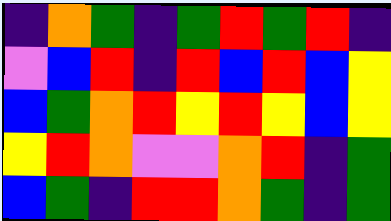[["indigo", "orange", "green", "indigo", "green", "red", "green", "red", "indigo"], ["violet", "blue", "red", "indigo", "red", "blue", "red", "blue", "yellow"], ["blue", "green", "orange", "red", "yellow", "red", "yellow", "blue", "yellow"], ["yellow", "red", "orange", "violet", "violet", "orange", "red", "indigo", "green"], ["blue", "green", "indigo", "red", "red", "orange", "green", "indigo", "green"]]